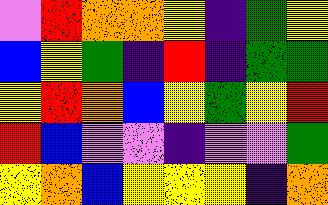[["violet", "red", "orange", "orange", "yellow", "indigo", "green", "yellow"], ["blue", "yellow", "green", "indigo", "red", "indigo", "green", "green"], ["yellow", "red", "orange", "blue", "yellow", "green", "yellow", "red"], ["red", "blue", "violet", "violet", "indigo", "violet", "violet", "green"], ["yellow", "orange", "blue", "yellow", "yellow", "yellow", "indigo", "orange"]]